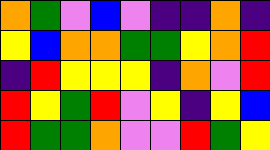[["orange", "green", "violet", "blue", "violet", "indigo", "indigo", "orange", "indigo"], ["yellow", "blue", "orange", "orange", "green", "green", "yellow", "orange", "red"], ["indigo", "red", "yellow", "yellow", "yellow", "indigo", "orange", "violet", "red"], ["red", "yellow", "green", "red", "violet", "yellow", "indigo", "yellow", "blue"], ["red", "green", "green", "orange", "violet", "violet", "red", "green", "yellow"]]